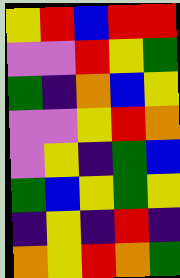[["yellow", "red", "blue", "red", "red"], ["violet", "violet", "red", "yellow", "green"], ["green", "indigo", "orange", "blue", "yellow"], ["violet", "violet", "yellow", "red", "orange"], ["violet", "yellow", "indigo", "green", "blue"], ["green", "blue", "yellow", "green", "yellow"], ["indigo", "yellow", "indigo", "red", "indigo"], ["orange", "yellow", "red", "orange", "green"]]